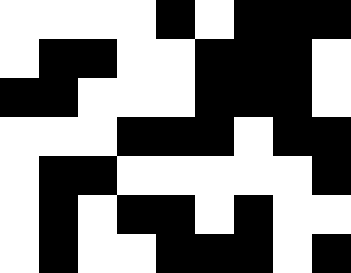[["white", "white", "white", "white", "black", "white", "black", "black", "black"], ["white", "black", "black", "white", "white", "black", "black", "black", "white"], ["black", "black", "white", "white", "white", "black", "black", "black", "white"], ["white", "white", "white", "black", "black", "black", "white", "black", "black"], ["white", "black", "black", "white", "white", "white", "white", "white", "black"], ["white", "black", "white", "black", "black", "white", "black", "white", "white"], ["white", "black", "white", "white", "black", "black", "black", "white", "black"]]